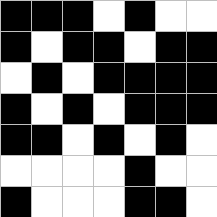[["black", "black", "black", "white", "black", "white", "white"], ["black", "white", "black", "black", "white", "black", "black"], ["white", "black", "white", "black", "black", "black", "black"], ["black", "white", "black", "white", "black", "black", "black"], ["black", "black", "white", "black", "white", "black", "white"], ["white", "white", "white", "white", "black", "white", "white"], ["black", "white", "white", "white", "black", "black", "white"]]